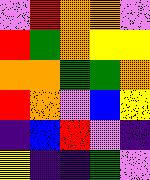[["violet", "red", "orange", "orange", "violet"], ["red", "green", "orange", "yellow", "yellow"], ["orange", "orange", "green", "green", "orange"], ["red", "orange", "violet", "blue", "yellow"], ["indigo", "blue", "red", "violet", "indigo"], ["yellow", "indigo", "indigo", "green", "violet"]]